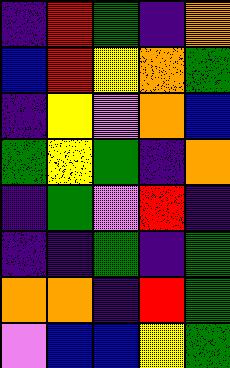[["indigo", "red", "green", "indigo", "orange"], ["blue", "red", "yellow", "orange", "green"], ["indigo", "yellow", "violet", "orange", "blue"], ["green", "yellow", "green", "indigo", "orange"], ["indigo", "green", "violet", "red", "indigo"], ["indigo", "indigo", "green", "indigo", "green"], ["orange", "orange", "indigo", "red", "green"], ["violet", "blue", "blue", "yellow", "green"]]